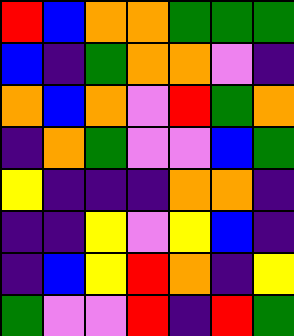[["red", "blue", "orange", "orange", "green", "green", "green"], ["blue", "indigo", "green", "orange", "orange", "violet", "indigo"], ["orange", "blue", "orange", "violet", "red", "green", "orange"], ["indigo", "orange", "green", "violet", "violet", "blue", "green"], ["yellow", "indigo", "indigo", "indigo", "orange", "orange", "indigo"], ["indigo", "indigo", "yellow", "violet", "yellow", "blue", "indigo"], ["indigo", "blue", "yellow", "red", "orange", "indigo", "yellow"], ["green", "violet", "violet", "red", "indigo", "red", "green"]]